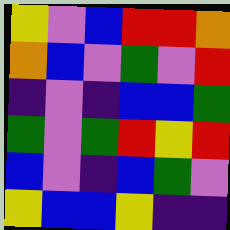[["yellow", "violet", "blue", "red", "red", "orange"], ["orange", "blue", "violet", "green", "violet", "red"], ["indigo", "violet", "indigo", "blue", "blue", "green"], ["green", "violet", "green", "red", "yellow", "red"], ["blue", "violet", "indigo", "blue", "green", "violet"], ["yellow", "blue", "blue", "yellow", "indigo", "indigo"]]